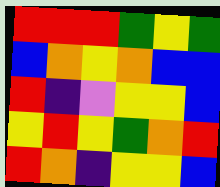[["red", "red", "red", "green", "yellow", "green"], ["blue", "orange", "yellow", "orange", "blue", "blue"], ["red", "indigo", "violet", "yellow", "yellow", "blue"], ["yellow", "red", "yellow", "green", "orange", "red"], ["red", "orange", "indigo", "yellow", "yellow", "blue"]]